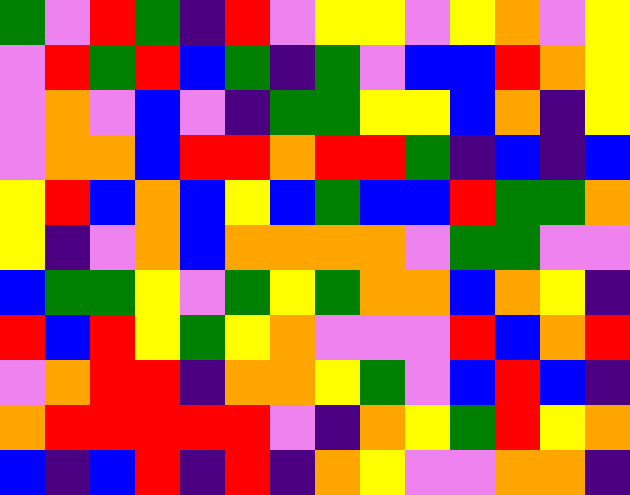[["green", "violet", "red", "green", "indigo", "red", "violet", "yellow", "yellow", "violet", "yellow", "orange", "violet", "yellow"], ["violet", "red", "green", "red", "blue", "green", "indigo", "green", "violet", "blue", "blue", "red", "orange", "yellow"], ["violet", "orange", "violet", "blue", "violet", "indigo", "green", "green", "yellow", "yellow", "blue", "orange", "indigo", "yellow"], ["violet", "orange", "orange", "blue", "red", "red", "orange", "red", "red", "green", "indigo", "blue", "indigo", "blue"], ["yellow", "red", "blue", "orange", "blue", "yellow", "blue", "green", "blue", "blue", "red", "green", "green", "orange"], ["yellow", "indigo", "violet", "orange", "blue", "orange", "orange", "orange", "orange", "violet", "green", "green", "violet", "violet"], ["blue", "green", "green", "yellow", "violet", "green", "yellow", "green", "orange", "orange", "blue", "orange", "yellow", "indigo"], ["red", "blue", "red", "yellow", "green", "yellow", "orange", "violet", "violet", "violet", "red", "blue", "orange", "red"], ["violet", "orange", "red", "red", "indigo", "orange", "orange", "yellow", "green", "violet", "blue", "red", "blue", "indigo"], ["orange", "red", "red", "red", "red", "red", "violet", "indigo", "orange", "yellow", "green", "red", "yellow", "orange"], ["blue", "indigo", "blue", "red", "indigo", "red", "indigo", "orange", "yellow", "violet", "violet", "orange", "orange", "indigo"]]